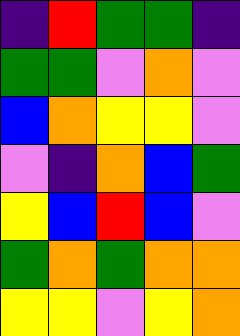[["indigo", "red", "green", "green", "indigo"], ["green", "green", "violet", "orange", "violet"], ["blue", "orange", "yellow", "yellow", "violet"], ["violet", "indigo", "orange", "blue", "green"], ["yellow", "blue", "red", "blue", "violet"], ["green", "orange", "green", "orange", "orange"], ["yellow", "yellow", "violet", "yellow", "orange"]]